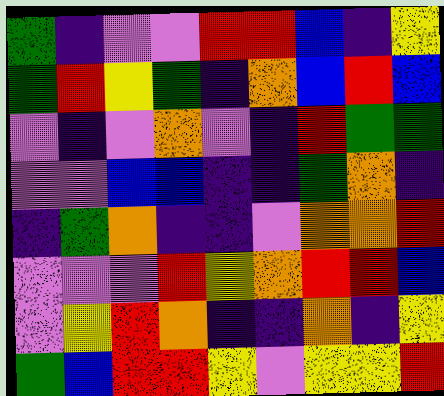[["green", "indigo", "violet", "violet", "red", "red", "blue", "indigo", "yellow"], ["green", "red", "yellow", "green", "indigo", "orange", "blue", "red", "blue"], ["violet", "indigo", "violet", "orange", "violet", "indigo", "red", "green", "green"], ["violet", "violet", "blue", "blue", "indigo", "indigo", "green", "orange", "indigo"], ["indigo", "green", "orange", "indigo", "indigo", "violet", "orange", "orange", "red"], ["violet", "violet", "violet", "red", "yellow", "orange", "red", "red", "blue"], ["violet", "yellow", "red", "orange", "indigo", "indigo", "orange", "indigo", "yellow"], ["green", "blue", "red", "red", "yellow", "violet", "yellow", "yellow", "red"]]